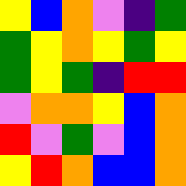[["yellow", "blue", "orange", "violet", "indigo", "green"], ["green", "yellow", "orange", "yellow", "green", "yellow"], ["green", "yellow", "green", "indigo", "red", "red"], ["violet", "orange", "orange", "yellow", "blue", "orange"], ["red", "violet", "green", "violet", "blue", "orange"], ["yellow", "red", "orange", "blue", "blue", "orange"]]